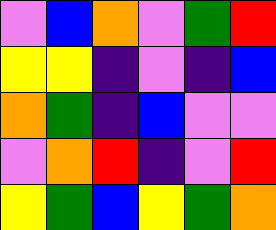[["violet", "blue", "orange", "violet", "green", "red"], ["yellow", "yellow", "indigo", "violet", "indigo", "blue"], ["orange", "green", "indigo", "blue", "violet", "violet"], ["violet", "orange", "red", "indigo", "violet", "red"], ["yellow", "green", "blue", "yellow", "green", "orange"]]